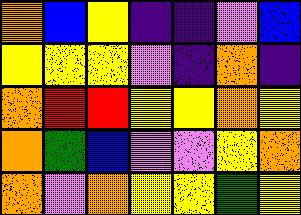[["orange", "blue", "yellow", "indigo", "indigo", "violet", "blue"], ["yellow", "yellow", "yellow", "violet", "indigo", "orange", "indigo"], ["orange", "red", "red", "yellow", "yellow", "orange", "yellow"], ["orange", "green", "blue", "violet", "violet", "yellow", "orange"], ["orange", "violet", "orange", "yellow", "yellow", "green", "yellow"]]